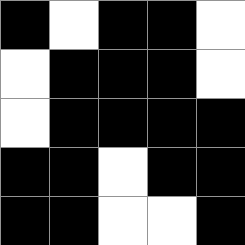[["black", "white", "black", "black", "white"], ["white", "black", "black", "black", "white"], ["white", "black", "black", "black", "black"], ["black", "black", "white", "black", "black"], ["black", "black", "white", "white", "black"]]